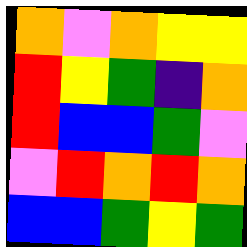[["orange", "violet", "orange", "yellow", "yellow"], ["red", "yellow", "green", "indigo", "orange"], ["red", "blue", "blue", "green", "violet"], ["violet", "red", "orange", "red", "orange"], ["blue", "blue", "green", "yellow", "green"]]